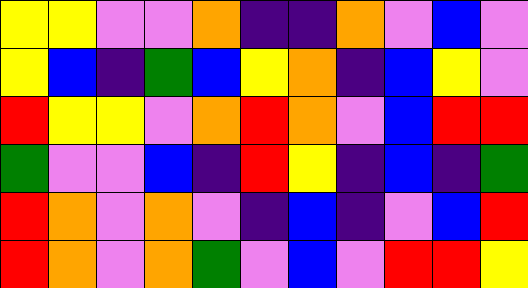[["yellow", "yellow", "violet", "violet", "orange", "indigo", "indigo", "orange", "violet", "blue", "violet"], ["yellow", "blue", "indigo", "green", "blue", "yellow", "orange", "indigo", "blue", "yellow", "violet"], ["red", "yellow", "yellow", "violet", "orange", "red", "orange", "violet", "blue", "red", "red"], ["green", "violet", "violet", "blue", "indigo", "red", "yellow", "indigo", "blue", "indigo", "green"], ["red", "orange", "violet", "orange", "violet", "indigo", "blue", "indigo", "violet", "blue", "red"], ["red", "orange", "violet", "orange", "green", "violet", "blue", "violet", "red", "red", "yellow"]]